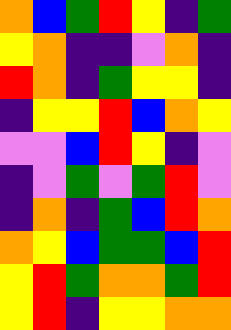[["orange", "blue", "green", "red", "yellow", "indigo", "green"], ["yellow", "orange", "indigo", "indigo", "violet", "orange", "indigo"], ["red", "orange", "indigo", "green", "yellow", "yellow", "indigo"], ["indigo", "yellow", "yellow", "red", "blue", "orange", "yellow"], ["violet", "violet", "blue", "red", "yellow", "indigo", "violet"], ["indigo", "violet", "green", "violet", "green", "red", "violet"], ["indigo", "orange", "indigo", "green", "blue", "red", "orange"], ["orange", "yellow", "blue", "green", "green", "blue", "red"], ["yellow", "red", "green", "orange", "orange", "green", "red"], ["yellow", "red", "indigo", "yellow", "yellow", "orange", "orange"]]